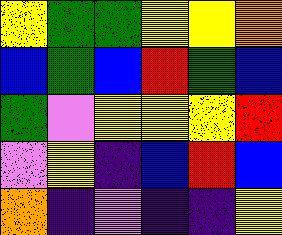[["yellow", "green", "green", "yellow", "yellow", "orange"], ["blue", "green", "blue", "red", "green", "blue"], ["green", "violet", "yellow", "yellow", "yellow", "red"], ["violet", "yellow", "indigo", "blue", "red", "blue"], ["orange", "indigo", "violet", "indigo", "indigo", "yellow"]]